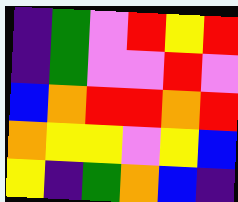[["indigo", "green", "violet", "red", "yellow", "red"], ["indigo", "green", "violet", "violet", "red", "violet"], ["blue", "orange", "red", "red", "orange", "red"], ["orange", "yellow", "yellow", "violet", "yellow", "blue"], ["yellow", "indigo", "green", "orange", "blue", "indigo"]]